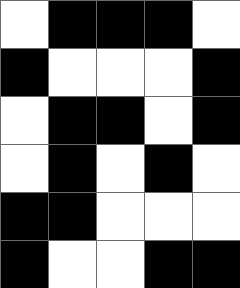[["white", "black", "black", "black", "white"], ["black", "white", "white", "white", "black"], ["white", "black", "black", "white", "black"], ["white", "black", "white", "black", "white"], ["black", "black", "white", "white", "white"], ["black", "white", "white", "black", "black"]]